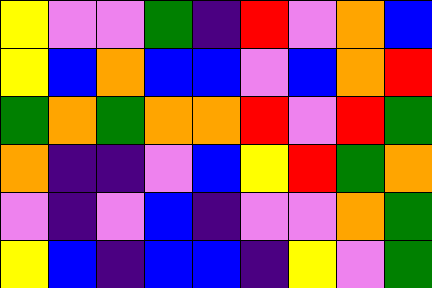[["yellow", "violet", "violet", "green", "indigo", "red", "violet", "orange", "blue"], ["yellow", "blue", "orange", "blue", "blue", "violet", "blue", "orange", "red"], ["green", "orange", "green", "orange", "orange", "red", "violet", "red", "green"], ["orange", "indigo", "indigo", "violet", "blue", "yellow", "red", "green", "orange"], ["violet", "indigo", "violet", "blue", "indigo", "violet", "violet", "orange", "green"], ["yellow", "blue", "indigo", "blue", "blue", "indigo", "yellow", "violet", "green"]]